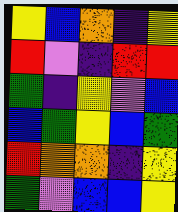[["yellow", "blue", "orange", "indigo", "yellow"], ["red", "violet", "indigo", "red", "red"], ["green", "indigo", "yellow", "violet", "blue"], ["blue", "green", "yellow", "blue", "green"], ["red", "orange", "orange", "indigo", "yellow"], ["green", "violet", "blue", "blue", "yellow"]]